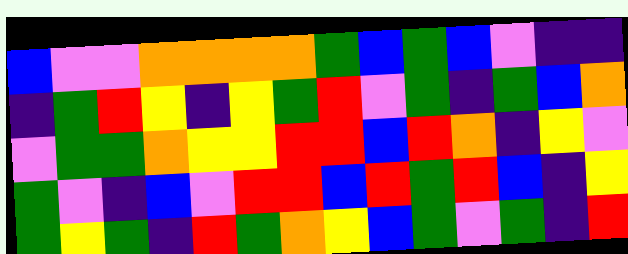[["blue", "violet", "violet", "orange", "orange", "orange", "orange", "green", "blue", "green", "blue", "violet", "indigo", "indigo"], ["indigo", "green", "red", "yellow", "indigo", "yellow", "green", "red", "violet", "green", "indigo", "green", "blue", "orange"], ["violet", "green", "green", "orange", "yellow", "yellow", "red", "red", "blue", "red", "orange", "indigo", "yellow", "violet"], ["green", "violet", "indigo", "blue", "violet", "red", "red", "blue", "red", "green", "red", "blue", "indigo", "yellow"], ["green", "yellow", "green", "indigo", "red", "green", "orange", "yellow", "blue", "green", "violet", "green", "indigo", "red"]]